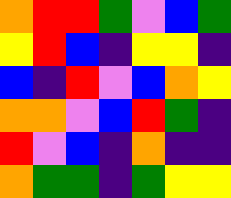[["orange", "red", "red", "green", "violet", "blue", "green"], ["yellow", "red", "blue", "indigo", "yellow", "yellow", "indigo"], ["blue", "indigo", "red", "violet", "blue", "orange", "yellow"], ["orange", "orange", "violet", "blue", "red", "green", "indigo"], ["red", "violet", "blue", "indigo", "orange", "indigo", "indigo"], ["orange", "green", "green", "indigo", "green", "yellow", "yellow"]]